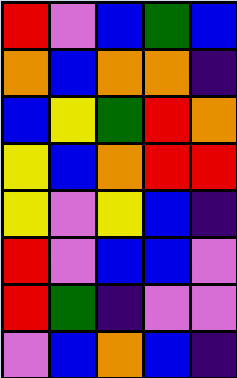[["red", "violet", "blue", "green", "blue"], ["orange", "blue", "orange", "orange", "indigo"], ["blue", "yellow", "green", "red", "orange"], ["yellow", "blue", "orange", "red", "red"], ["yellow", "violet", "yellow", "blue", "indigo"], ["red", "violet", "blue", "blue", "violet"], ["red", "green", "indigo", "violet", "violet"], ["violet", "blue", "orange", "blue", "indigo"]]